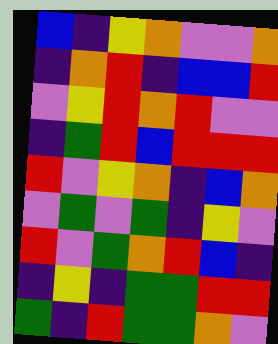[["blue", "indigo", "yellow", "orange", "violet", "violet", "orange"], ["indigo", "orange", "red", "indigo", "blue", "blue", "red"], ["violet", "yellow", "red", "orange", "red", "violet", "violet"], ["indigo", "green", "red", "blue", "red", "red", "red"], ["red", "violet", "yellow", "orange", "indigo", "blue", "orange"], ["violet", "green", "violet", "green", "indigo", "yellow", "violet"], ["red", "violet", "green", "orange", "red", "blue", "indigo"], ["indigo", "yellow", "indigo", "green", "green", "red", "red"], ["green", "indigo", "red", "green", "green", "orange", "violet"]]